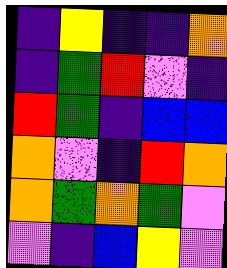[["indigo", "yellow", "indigo", "indigo", "orange"], ["indigo", "green", "red", "violet", "indigo"], ["red", "green", "indigo", "blue", "blue"], ["orange", "violet", "indigo", "red", "orange"], ["orange", "green", "orange", "green", "violet"], ["violet", "indigo", "blue", "yellow", "violet"]]